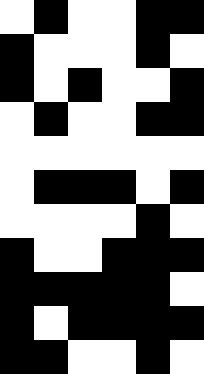[["white", "black", "white", "white", "black", "black"], ["black", "white", "white", "white", "black", "white"], ["black", "white", "black", "white", "white", "black"], ["white", "black", "white", "white", "black", "black"], ["white", "white", "white", "white", "white", "white"], ["white", "black", "black", "black", "white", "black"], ["white", "white", "white", "white", "black", "white"], ["black", "white", "white", "black", "black", "black"], ["black", "black", "black", "black", "black", "white"], ["black", "white", "black", "black", "black", "black"], ["black", "black", "white", "white", "black", "white"]]